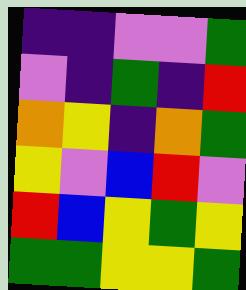[["indigo", "indigo", "violet", "violet", "green"], ["violet", "indigo", "green", "indigo", "red"], ["orange", "yellow", "indigo", "orange", "green"], ["yellow", "violet", "blue", "red", "violet"], ["red", "blue", "yellow", "green", "yellow"], ["green", "green", "yellow", "yellow", "green"]]